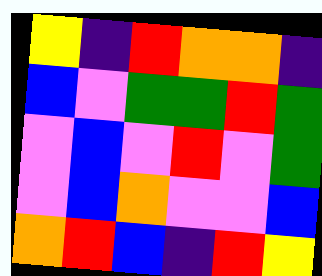[["yellow", "indigo", "red", "orange", "orange", "indigo"], ["blue", "violet", "green", "green", "red", "green"], ["violet", "blue", "violet", "red", "violet", "green"], ["violet", "blue", "orange", "violet", "violet", "blue"], ["orange", "red", "blue", "indigo", "red", "yellow"]]